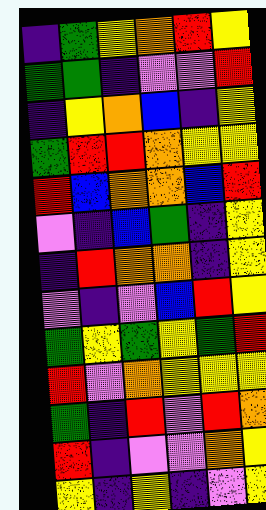[["indigo", "green", "yellow", "orange", "red", "yellow"], ["green", "green", "indigo", "violet", "violet", "red"], ["indigo", "yellow", "orange", "blue", "indigo", "yellow"], ["green", "red", "red", "orange", "yellow", "yellow"], ["red", "blue", "orange", "orange", "blue", "red"], ["violet", "indigo", "blue", "green", "indigo", "yellow"], ["indigo", "red", "orange", "orange", "indigo", "yellow"], ["violet", "indigo", "violet", "blue", "red", "yellow"], ["green", "yellow", "green", "yellow", "green", "red"], ["red", "violet", "orange", "yellow", "yellow", "yellow"], ["green", "indigo", "red", "violet", "red", "orange"], ["red", "indigo", "violet", "violet", "orange", "yellow"], ["yellow", "indigo", "yellow", "indigo", "violet", "yellow"]]